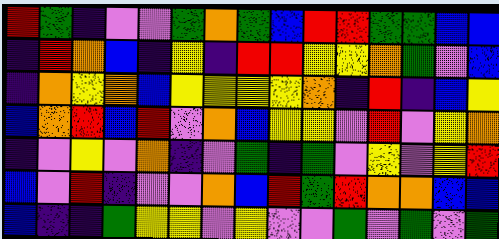[["red", "green", "indigo", "violet", "violet", "green", "orange", "green", "blue", "red", "red", "green", "green", "blue", "blue"], ["indigo", "red", "orange", "blue", "indigo", "yellow", "indigo", "red", "red", "yellow", "yellow", "orange", "green", "violet", "blue"], ["indigo", "orange", "yellow", "orange", "blue", "yellow", "yellow", "yellow", "yellow", "orange", "indigo", "red", "indigo", "blue", "yellow"], ["blue", "orange", "red", "blue", "red", "violet", "orange", "blue", "yellow", "yellow", "violet", "red", "violet", "yellow", "orange"], ["indigo", "violet", "yellow", "violet", "orange", "indigo", "violet", "green", "indigo", "green", "violet", "yellow", "violet", "yellow", "red"], ["blue", "violet", "red", "indigo", "violet", "violet", "orange", "blue", "red", "green", "red", "orange", "orange", "blue", "blue"], ["blue", "indigo", "indigo", "green", "yellow", "yellow", "violet", "yellow", "violet", "violet", "green", "violet", "green", "violet", "green"]]